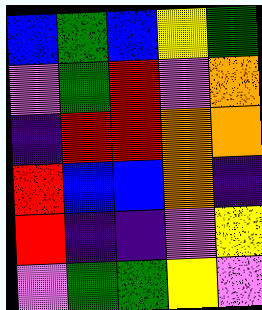[["blue", "green", "blue", "yellow", "green"], ["violet", "green", "red", "violet", "orange"], ["indigo", "red", "red", "orange", "orange"], ["red", "blue", "blue", "orange", "indigo"], ["red", "indigo", "indigo", "violet", "yellow"], ["violet", "green", "green", "yellow", "violet"]]